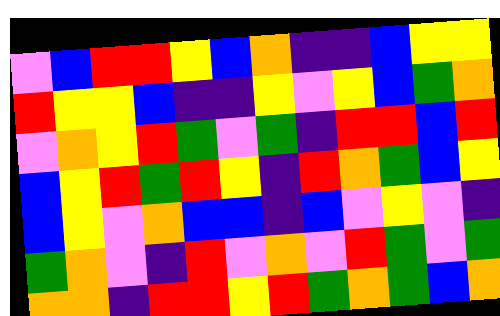[["violet", "blue", "red", "red", "yellow", "blue", "orange", "indigo", "indigo", "blue", "yellow", "yellow"], ["red", "yellow", "yellow", "blue", "indigo", "indigo", "yellow", "violet", "yellow", "blue", "green", "orange"], ["violet", "orange", "yellow", "red", "green", "violet", "green", "indigo", "red", "red", "blue", "red"], ["blue", "yellow", "red", "green", "red", "yellow", "indigo", "red", "orange", "green", "blue", "yellow"], ["blue", "yellow", "violet", "orange", "blue", "blue", "indigo", "blue", "violet", "yellow", "violet", "indigo"], ["green", "orange", "violet", "indigo", "red", "violet", "orange", "violet", "red", "green", "violet", "green"], ["orange", "orange", "indigo", "red", "red", "yellow", "red", "green", "orange", "green", "blue", "orange"]]